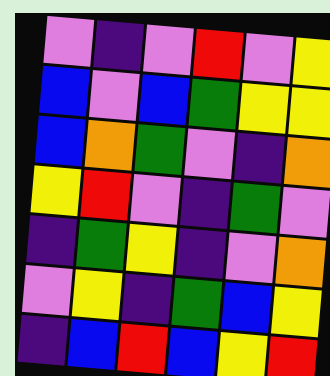[["violet", "indigo", "violet", "red", "violet", "yellow"], ["blue", "violet", "blue", "green", "yellow", "yellow"], ["blue", "orange", "green", "violet", "indigo", "orange"], ["yellow", "red", "violet", "indigo", "green", "violet"], ["indigo", "green", "yellow", "indigo", "violet", "orange"], ["violet", "yellow", "indigo", "green", "blue", "yellow"], ["indigo", "blue", "red", "blue", "yellow", "red"]]